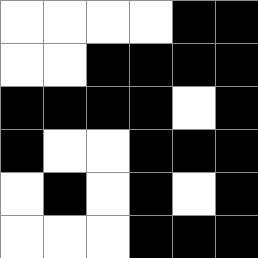[["white", "white", "white", "white", "black", "black"], ["white", "white", "black", "black", "black", "black"], ["black", "black", "black", "black", "white", "black"], ["black", "white", "white", "black", "black", "black"], ["white", "black", "white", "black", "white", "black"], ["white", "white", "white", "black", "black", "black"]]